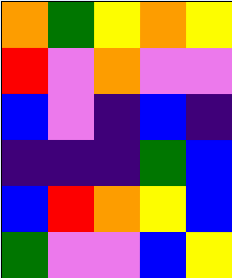[["orange", "green", "yellow", "orange", "yellow"], ["red", "violet", "orange", "violet", "violet"], ["blue", "violet", "indigo", "blue", "indigo"], ["indigo", "indigo", "indigo", "green", "blue"], ["blue", "red", "orange", "yellow", "blue"], ["green", "violet", "violet", "blue", "yellow"]]